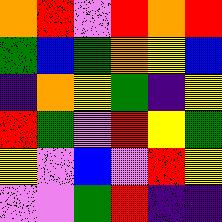[["orange", "red", "violet", "red", "orange", "red"], ["green", "blue", "green", "orange", "yellow", "blue"], ["indigo", "orange", "yellow", "green", "indigo", "yellow"], ["red", "green", "violet", "red", "yellow", "green"], ["yellow", "violet", "blue", "violet", "red", "yellow"], ["violet", "violet", "green", "red", "indigo", "indigo"]]